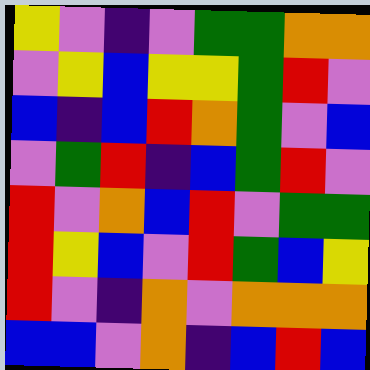[["yellow", "violet", "indigo", "violet", "green", "green", "orange", "orange"], ["violet", "yellow", "blue", "yellow", "yellow", "green", "red", "violet"], ["blue", "indigo", "blue", "red", "orange", "green", "violet", "blue"], ["violet", "green", "red", "indigo", "blue", "green", "red", "violet"], ["red", "violet", "orange", "blue", "red", "violet", "green", "green"], ["red", "yellow", "blue", "violet", "red", "green", "blue", "yellow"], ["red", "violet", "indigo", "orange", "violet", "orange", "orange", "orange"], ["blue", "blue", "violet", "orange", "indigo", "blue", "red", "blue"]]